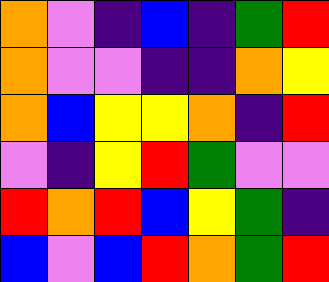[["orange", "violet", "indigo", "blue", "indigo", "green", "red"], ["orange", "violet", "violet", "indigo", "indigo", "orange", "yellow"], ["orange", "blue", "yellow", "yellow", "orange", "indigo", "red"], ["violet", "indigo", "yellow", "red", "green", "violet", "violet"], ["red", "orange", "red", "blue", "yellow", "green", "indigo"], ["blue", "violet", "blue", "red", "orange", "green", "red"]]